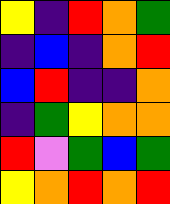[["yellow", "indigo", "red", "orange", "green"], ["indigo", "blue", "indigo", "orange", "red"], ["blue", "red", "indigo", "indigo", "orange"], ["indigo", "green", "yellow", "orange", "orange"], ["red", "violet", "green", "blue", "green"], ["yellow", "orange", "red", "orange", "red"]]